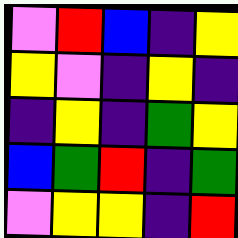[["violet", "red", "blue", "indigo", "yellow"], ["yellow", "violet", "indigo", "yellow", "indigo"], ["indigo", "yellow", "indigo", "green", "yellow"], ["blue", "green", "red", "indigo", "green"], ["violet", "yellow", "yellow", "indigo", "red"]]